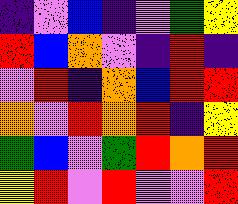[["indigo", "violet", "blue", "indigo", "violet", "green", "yellow"], ["red", "blue", "orange", "violet", "indigo", "red", "indigo"], ["violet", "red", "indigo", "orange", "blue", "red", "red"], ["orange", "violet", "red", "orange", "red", "indigo", "yellow"], ["green", "blue", "violet", "green", "red", "orange", "red"], ["yellow", "red", "violet", "red", "violet", "violet", "red"]]